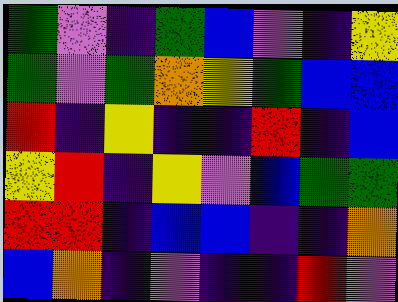[["green", "violet", "indigo", "green", "blue", "violet", "indigo", "yellow"], ["green", "violet", "green", "orange", "yellow", "green", "blue", "blue"], ["red", "indigo", "yellow", "indigo", "indigo", "red", "indigo", "blue"], ["yellow", "red", "indigo", "yellow", "violet", "blue", "green", "green"], ["red", "red", "indigo", "blue", "blue", "indigo", "indigo", "orange"], ["blue", "orange", "indigo", "violet", "indigo", "indigo", "red", "violet"]]